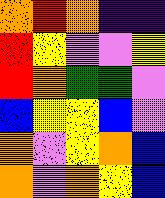[["orange", "red", "orange", "indigo", "indigo"], ["red", "yellow", "violet", "violet", "yellow"], ["red", "orange", "green", "green", "violet"], ["blue", "yellow", "yellow", "blue", "violet"], ["orange", "violet", "yellow", "orange", "blue"], ["orange", "violet", "orange", "yellow", "blue"]]